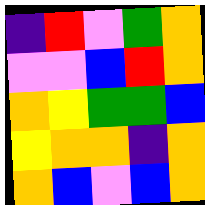[["indigo", "red", "violet", "green", "orange"], ["violet", "violet", "blue", "red", "orange"], ["orange", "yellow", "green", "green", "blue"], ["yellow", "orange", "orange", "indigo", "orange"], ["orange", "blue", "violet", "blue", "orange"]]